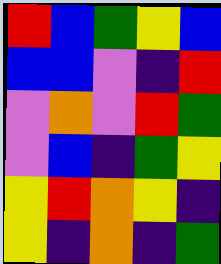[["red", "blue", "green", "yellow", "blue"], ["blue", "blue", "violet", "indigo", "red"], ["violet", "orange", "violet", "red", "green"], ["violet", "blue", "indigo", "green", "yellow"], ["yellow", "red", "orange", "yellow", "indigo"], ["yellow", "indigo", "orange", "indigo", "green"]]